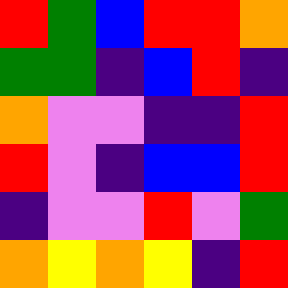[["red", "green", "blue", "red", "red", "orange"], ["green", "green", "indigo", "blue", "red", "indigo"], ["orange", "violet", "violet", "indigo", "indigo", "red"], ["red", "violet", "indigo", "blue", "blue", "red"], ["indigo", "violet", "violet", "red", "violet", "green"], ["orange", "yellow", "orange", "yellow", "indigo", "red"]]